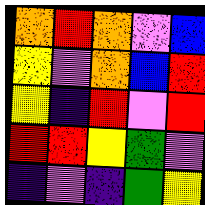[["orange", "red", "orange", "violet", "blue"], ["yellow", "violet", "orange", "blue", "red"], ["yellow", "indigo", "red", "violet", "red"], ["red", "red", "yellow", "green", "violet"], ["indigo", "violet", "indigo", "green", "yellow"]]